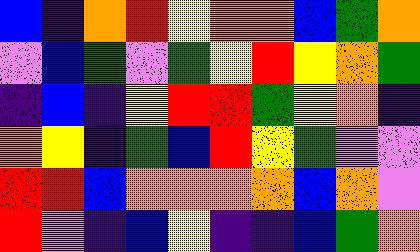[["blue", "indigo", "orange", "red", "yellow", "orange", "orange", "blue", "green", "orange"], ["violet", "blue", "green", "violet", "green", "yellow", "red", "yellow", "orange", "green"], ["indigo", "blue", "indigo", "yellow", "red", "red", "green", "yellow", "orange", "indigo"], ["orange", "yellow", "indigo", "green", "blue", "red", "yellow", "green", "violet", "violet"], ["red", "red", "blue", "orange", "orange", "orange", "orange", "blue", "orange", "violet"], ["red", "violet", "indigo", "blue", "yellow", "indigo", "indigo", "blue", "green", "orange"]]